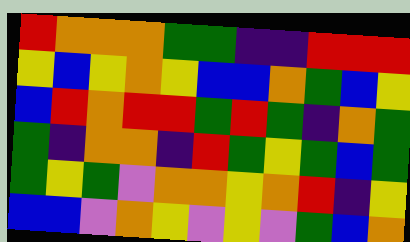[["red", "orange", "orange", "orange", "green", "green", "indigo", "indigo", "red", "red", "red"], ["yellow", "blue", "yellow", "orange", "yellow", "blue", "blue", "orange", "green", "blue", "yellow"], ["blue", "red", "orange", "red", "red", "green", "red", "green", "indigo", "orange", "green"], ["green", "indigo", "orange", "orange", "indigo", "red", "green", "yellow", "green", "blue", "green"], ["green", "yellow", "green", "violet", "orange", "orange", "yellow", "orange", "red", "indigo", "yellow"], ["blue", "blue", "violet", "orange", "yellow", "violet", "yellow", "violet", "green", "blue", "orange"]]